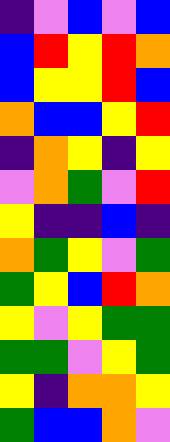[["indigo", "violet", "blue", "violet", "blue"], ["blue", "red", "yellow", "red", "orange"], ["blue", "yellow", "yellow", "red", "blue"], ["orange", "blue", "blue", "yellow", "red"], ["indigo", "orange", "yellow", "indigo", "yellow"], ["violet", "orange", "green", "violet", "red"], ["yellow", "indigo", "indigo", "blue", "indigo"], ["orange", "green", "yellow", "violet", "green"], ["green", "yellow", "blue", "red", "orange"], ["yellow", "violet", "yellow", "green", "green"], ["green", "green", "violet", "yellow", "green"], ["yellow", "indigo", "orange", "orange", "yellow"], ["green", "blue", "blue", "orange", "violet"]]